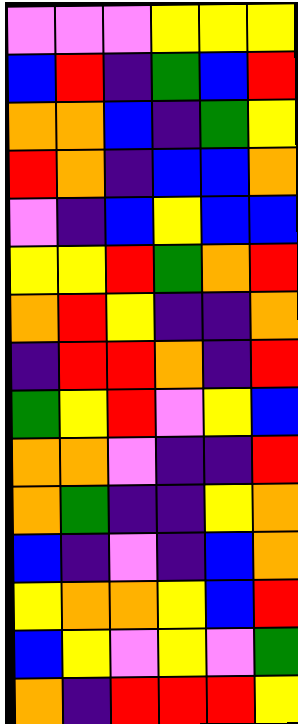[["violet", "violet", "violet", "yellow", "yellow", "yellow"], ["blue", "red", "indigo", "green", "blue", "red"], ["orange", "orange", "blue", "indigo", "green", "yellow"], ["red", "orange", "indigo", "blue", "blue", "orange"], ["violet", "indigo", "blue", "yellow", "blue", "blue"], ["yellow", "yellow", "red", "green", "orange", "red"], ["orange", "red", "yellow", "indigo", "indigo", "orange"], ["indigo", "red", "red", "orange", "indigo", "red"], ["green", "yellow", "red", "violet", "yellow", "blue"], ["orange", "orange", "violet", "indigo", "indigo", "red"], ["orange", "green", "indigo", "indigo", "yellow", "orange"], ["blue", "indigo", "violet", "indigo", "blue", "orange"], ["yellow", "orange", "orange", "yellow", "blue", "red"], ["blue", "yellow", "violet", "yellow", "violet", "green"], ["orange", "indigo", "red", "red", "red", "yellow"]]